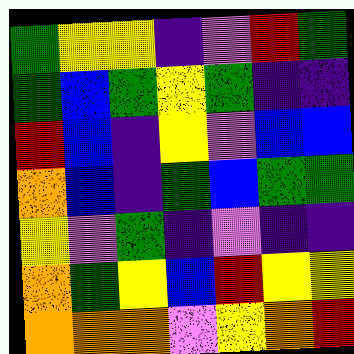[["green", "yellow", "yellow", "indigo", "violet", "red", "green"], ["green", "blue", "green", "yellow", "green", "indigo", "indigo"], ["red", "blue", "indigo", "yellow", "violet", "blue", "blue"], ["orange", "blue", "indigo", "green", "blue", "green", "green"], ["yellow", "violet", "green", "indigo", "violet", "indigo", "indigo"], ["orange", "green", "yellow", "blue", "red", "yellow", "yellow"], ["orange", "orange", "orange", "violet", "yellow", "orange", "red"]]